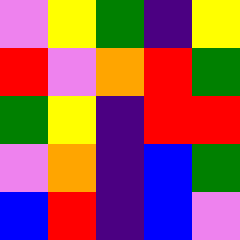[["violet", "yellow", "green", "indigo", "yellow"], ["red", "violet", "orange", "red", "green"], ["green", "yellow", "indigo", "red", "red"], ["violet", "orange", "indigo", "blue", "green"], ["blue", "red", "indigo", "blue", "violet"]]